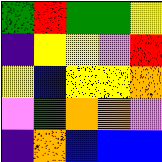[["green", "red", "green", "green", "yellow"], ["indigo", "yellow", "yellow", "violet", "red"], ["yellow", "blue", "yellow", "yellow", "orange"], ["violet", "green", "orange", "orange", "violet"], ["indigo", "orange", "blue", "blue", "blue"]]